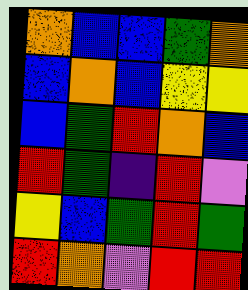[["orange", "blue", "blue", "green", "orange"], ["blue", "orange", "blue", "yellow", "yellow"], ["blue", "green", "red", "orange", "blue"], ["red", "green", "indigo", "red", "violet"], ["yellow", "blue", "green", "red", "green"], ["red", "orange", "violet", "red", "red"]]